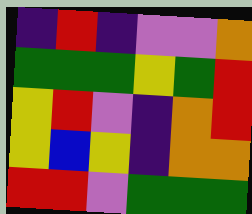[["indigo", "red", "indigo", "violet", "violet", "orange"], ["green", "green", "green", "yellow", "green", "red"], ["yellow", "red", "violet", "indigo", "orange", "red"], ["yellow", "blue", "yellow", "indigo", "orange", "orange"], ["red", "red", "violet", "green", "green", "green"]]